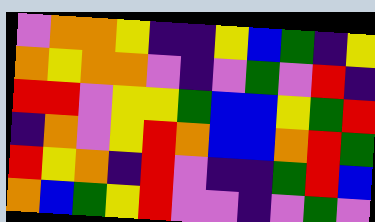[["violet", "orange", "orange", "yellow", "indigo", "indigo", "yellow", "blue", "green", "indigo", "yellow"], ["orange", "yellow", "orange", "orange", "violet", "indigo", "violet", "green", "violet", "red", "indigo"], ["red", "red", "violet", "yellow", "yellow", "green", "blue", "blue", "yellow", "green", "red"], ["indigo", "orange", "violet", "yellow", "red", "orange", "blue", "blue", "orange", "red", "green"], ["red", "yellow", "orange", "indigo", "red", "violet", "indigo", "indigo", "green", "red", "blue"], ["orange", "blue", "green", "yellow", "red", "violet", "violet", "indigo", "violet", "green", "violet"]]